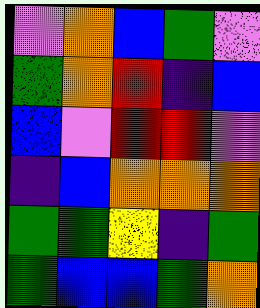[["violet", "orange", "blue", "green", "violet"], ["green", "orange", "red", "indigo", "blue"], ["blue", "violet", "red", "red", "violet"], ["indigo", "blue", "orange", "orange", "orange"], ["green", "green", "yellow", "indigo", "green"], ["green", "blue", "blue", "green", "orange"]]